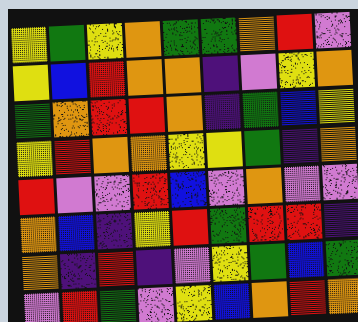[["yellow", "green", "yellow", "orange", "green", "green", "orange", "red", "violet"], ["yellow", "blue", "red", "orange", "orange", "indigo", "violet", "yellow", "orange"], ["green", "orange", "red", "red", "orange", "indigo", "green", "blue", "yellow"], ["yellow", "red", "orange", "orange", "yellow", "yellow", "green", "indigo", "orange"], ["red", "violet", "violet", "red", "blue", "violet", "orange", "violet", "violet"], ["orange", "blue", "indigo", "yellow", "red", "green", "red", "red", "indigo"], ["orange", "indigo", "red", "indigo", "violet", "yellow", "green", "blue", "green"], ["violet", "red", "green", "violet", "yellow", "blue", "orange", "red", "orange"]]